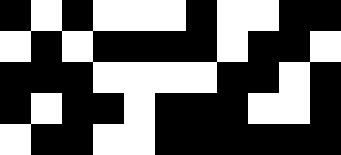[["black", "white", "black", "white", "white", "white", "black", "white", "white", "black", "black"], ["white", "black", "white", "black", "black", "black", "black", "white", "black", "black", "white"], ["black", "black", "black", "white", "white", "white", "white", "black", "black", "white", "black"], ["black", "white", "black", "black", "white", "black", "black", "black", "white", "white", "black"], ["white", "black", "black", "white", "white", "black", "black", "black", "black", "black", "black"]]